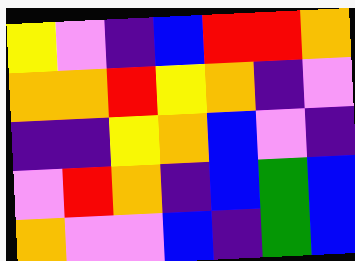[["yellow", "violet", "indigo", "blue", "red", "red", "orange"], ["orange", "orange", "red", "yellow", "orange", "indigo", "violet"], ["indigo", "indigo", "yellow", "orange", "blue", "violet", "indigo"], ["violet", "red", "orange", "indigo", "blue", "green", "blue"], ["orange", "violet", "violet", "blue", "indigo", "green", "blue"]]